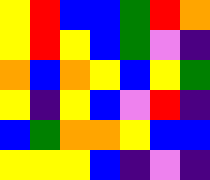[["yellow", "red", "blue", "blue", "green", "red", "orange"], ["yellow", "red", "yellow", "blue", "green", "violet", "indigo"], ["orange", "blue", "orange", "yellow", "blue", "yellow", "green"], ["yellow", "indigo", "yellow", "blue", "violet", "red", "indigo"], ["blue", "green", "orange", "orange", "yellow", "blue", "blue"], ["yellow", "yellow", "yellow", "blue", "indigo", "violet", "indigo"]]